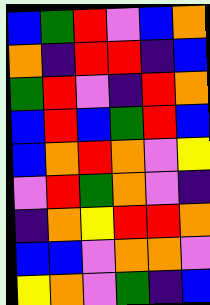[["blue", "green", "red", "violet", "blue", "orange"], ["orange", "indigo", "red", "red", "indigo", "blue"], ["green", "red", "violet", "indigo", "red", "orange"], ["blue", "red", "blue", "green", "red", "blue"], ["blue", "orange", "red", "orange", "violet", "yellow"], ["violet", "red", "green", "orange", "violet", "indigo"], ["indigo", "orange", "yellow", "red", "red", "orange"], ["blue", "blue", "violet", "orange", "orange", "violet"], ["yellow", "orange", "violet", "green", "indigo", "blue"]]